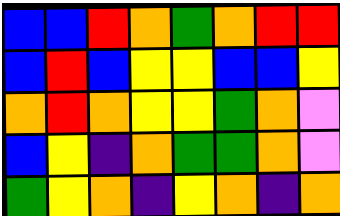[["blue", "blue", "red", "orange", "green", "orange", "red", "red"], ["blue", "red", "blue", "yellow", "yellow", "blue", "blue", "yellow"], ["orange", "red", "orange", "yellow", "yellow", "green", "orange", "violet"], ["blue", "yellow", "indigo", "orange", "green", "green", "orange", "violet"], ["green", "yellow", "orange", "indigo", "yellow", "orange", "indigo", "orange"]]